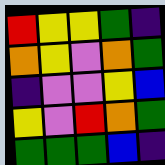[["red", "yellow", "yellow", "green", "indigo"], ["orange", "yellow", "violet", "orange", "green"], ["indigo", "violet", "violet", "yellow", "blue"], ["yellow", "violet", "red", "orange", "green"], ["green", "green", "green", "blue", "indigo"]]